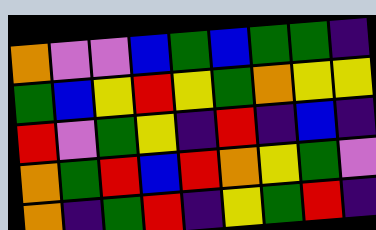[["orange", "violet", "violet", "blue", "green", "blue", "green", "green", "indigo"], ["green", "blue", "yellow", "red", "yellow", "green", "orange", "yellow", "yellow"], ["red", "violet", "green", "yellow", "indigo", "red", "indigo", "blue", "indigo"], ["orange", "green", "red", "blue", "red", "orange", "yellow", "green", "violet"], ["orange", "indigo", "green", "red", "indigo", "yellow", "green", "red", "indigo"]]